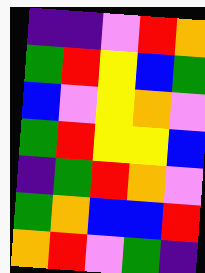[["indigo", "indigo", "violet", "red", "orange"], ["green", "red", "yellow", "blue", "green"], ["blue", "violet", "yellow", "orange", "violet"], ["green", "red", "yellow", "yellow", "blue"], ["indigo", "green", "red", "orange", "violet"], ["green", "orange", "blue", "blue", "red"], ["orange", "red", "violet", "green", "indigo"]]